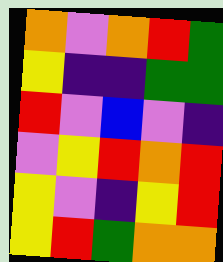[["orange", "violet", "orange", "red", "green"], ["yellow", "indigo", "indigo", "green", "green"], ["red", "violet", "blue", "violet", "indigo"], ["violet", "yellow", "red", "orange", "red"], ["yellow", "violet", "indigo", "yellow", "red"], ["yellow", "red", "green", "orange", "orange"]]